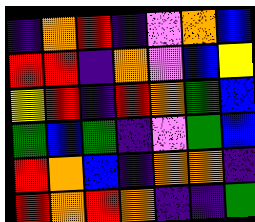[["indigo", "orange", "red", "indigo", "violet", "orange", "blue"], ["red", "red", "indigo", "orange", "violet", "blue", "yellow"], ["yellow", "red", "indigo", "red", "orange", "green", "blue"], ["green", "blue", "green", "indigo", "violet", "green", "blue"], ["red", "orange", "blue", "indigo", "orange", "orange", "indigo"], ["red", "orange", "red", "orange", "indigo", "indigo", "green"]]